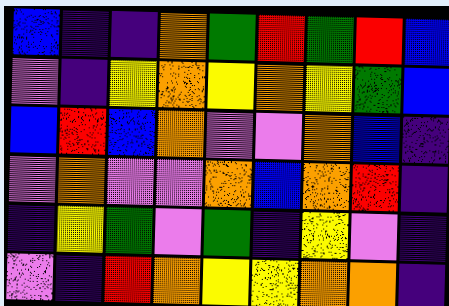[["blue", "indigo", "indigo", "orange", "green", "red", "green", "red", "blue"], ["violet", "indigo", "yellow", "orange", "yellow", "orange", "yellow", "green", "blue"], ["blue", "red", "blue", "orange", "violet", "violet", "orange", "blue", "indigo"], ["violet", "orange", "violet", "violet", "orange", "blue", "orange", "red", "indigo"], ["indigo", "yellow", "green", "violet", "green", "indigo", "yellow", "violet", "indigo"], ["violet", "indigo", "red", "orange", "yellow", "yellow", "orange", "orange", "indigo"]]